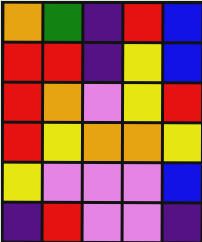[["orange", "green", "indigo", "red", "blue"], ["red", "red", "indigo", "yellow", "blue"], ["red", "orange", "violet", "yellow", "red"], ["red", "yellow", "orange", "orange", "yellow"], ["yellow", "violet", "violet", "violet", "blue"], ["indigo", "red", "violet", "violet", "indigo"]]